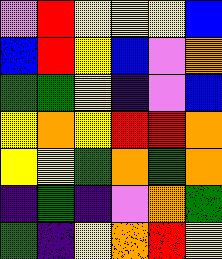[["violet", "red", "yellow", "yellow", "yellow", "blue"], ["blue", "red", "yellow", "blue", "violet", "orange"], ["green", "green", "yellow", "indigo", "violet", "blue"], ["yellow", "orange", "yellow", "red", "red", "orange"], ["yellow", "yellow", "green", "orange", "green", "orange"], ["indigo", "green", "indigo", "violet", "orange", "green"], ["green", "indigo", "yellow", "orange", "red", "yellow"]]